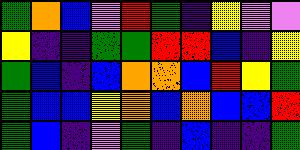[["green", "orange", "blue", "violet", "red", "green", "indigo", "yellow", "violet", "violet"], ["yellow", "indigo", "indigo", "green", "green", "red", "red", "blue", "indigo", "yellow"], ["green", "blue", "indigo", "blue", "orange", "orange", "blue", "red", "yellow", "green"], ["green", "blue", "blue", "yellow", "orange", "blue", "orange", "blue", "blue", "red"], ["green", "blue", "indigo", "violet", "green", "indigo", "blue", "indigo", "indigo", "green"]]